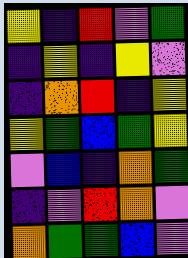[["yellow", "indigo", "red", "violet", "green"], ["indigo", "yellow", "indigo", "yellow", "violet"], ["indigo", "orange", "red", "indigo", "yellow"], ["yellow", "green", "blue", "green", "yellow"], ["violet", "blue", "indigo", "orange", "green"], ["indigo", "violet", "red", "orange", "violet"], ["orange", "green", "green", "blue", "violet"]]